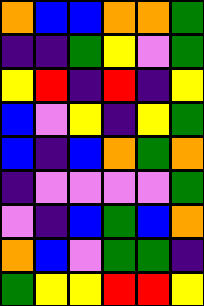[["orange", "blue", "blue", "orange", "orange", "green"], ["indigo", "indigo", "green", "yellow", "violet", "green"], ["yellow", "red", "indigo", "red", "indigo", "yellow"], ["blue", "violet", "yellow", "indigo", "yellow", "green"], ["blue", "indigo", "blue", "orange", "green", "orange"], ["indigo", "violet", "violet", "violet", "violet", "green"], ["violet", "indigo", "blue", "green", "blue", "orange"], ["orange", "blue", "violet", "green", "green", "indigo"], ["green", "yellow", "yellow", "red", "red", "yellow"]]